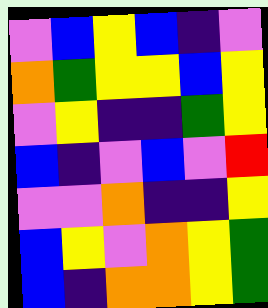[["violet", "blue", "yellow", "blue", "indigo", "violet"], ["orange", "green", "yellow", "yellow", "blue", "yellow"], ["violet", "yellow", "indigo", "indigo", "green", "yellow"], ["blue", "indigo", "violet", "blue", "violet", "red"], ["violet", "violet", "orange", "indigo", "indigo", "yellow"], ["blue", "yellow", "violet", "orange", "yellow", "green"], ["blue", "indigo", "orange", "orange", "yellow", "green"]]